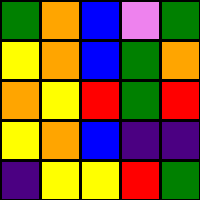[["green", "orange", "blue", "violet", "green"], ["yellow", "orange", "blue", "green", "orange"], ["orange", "yellow", "red", "green", "red"], ["yellow", "orange", "blue", "indigo", "indigo"], ["indigo", "yellow", "yellow", "red", "green"]]